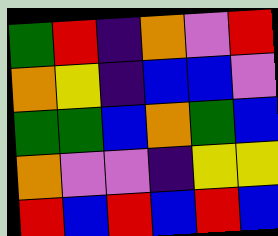[["green", "red", "indigo", "orange", "violet", "red"], ["orange", "yellow", "indigo", "blue", "blue", "violet"], ["green", "green", "blue", "orange", "green", "blue"], ["orange", "violet", "violet", "indigo", "yellow", "yellow"], ["red", "blue", "red", "blue", "red", "blue"]]